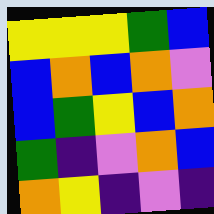[["yellow", "yellow", "yellow", "green", "blue"], ["blue", "orange", "blue", "orange", "violet"], ["blue", "green", "yellow", "blue", "orange"], ["green", "indigo", "violet", "orange", "blue"], ["orange", "yellow", "indigo", "violet", "indigo"]]